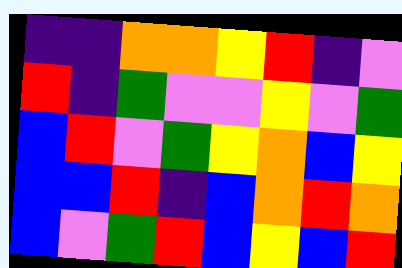[["indigo", "indigo", "orange", "orange", "yellow", "red", "indigo", "violet"], ["red", "indigo", "green", "violet", "violet", "yellow", "violet", "green"], ["blue", "red", "violet", "green", "yellow", "orange", "blue", "yellow"], ["blue", "blue", "red", "indigo", "blue", "orange", "red", "orange"], ["blue", "violet", "green", "red", "blue", "yellow", "blue", "red"]]